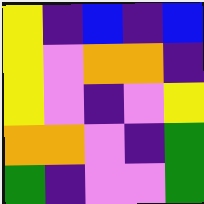[["yellow", "indigo", "blue", "indigo", "blue"], ["yellow", "violet", "orange", "orange", "indigo"], ["yellow", "violet", "indigo", "violet", "yellow"], ["orange", "orange", "violet", "indigo", "green"], ["green", "indigo", "violet", "violet", "green"]]